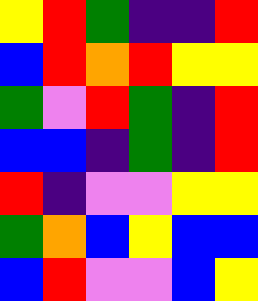[["yellow", "red", "green", "indigo", "indigo", "red"], ["blue", "red", "orange", "red", "yellow", "yellow"], ["green", "violet", "red", "green", "indigo", "red"], ["blue", "blue", "indigo", "green", "indigo", "red"], ["red", "indigo", "violet", "violet", "yellow", "yellow"], ["green", "orange", "blue", "yellow", "blue", "blue"], ["blue", "red", "violet", "violet", "blue", "yellow"]]